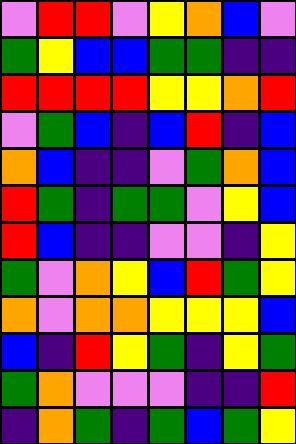[["violet", "red", "red", "violet", "yellow", "orange", "blue", "violet"], ["green", "yellow", "blue", "blue", "green", "green", "indigo", "indigo"], ["red", "red", "red", "red", "yellow", "yellow", "orange", "red"], ["violet", "green", "blue", "indigo", "blue", "red", "indigo", "blue"], ["orange", "blue", "indigo", "indigo", "violet", "green", "orange", "blue"], ["red", "green", "indigo", "green", "green", "violet", "yellow", "blue"], ["red", "blue", "indigo", "indigo", "violet", "violet", "indigo", "yellow"], ["green", "violet", "orange", "yellow", "blue", "red", "green", "yellow"], ["orange", "violet", "orange", "orange", "yellow", "yellow", "yellow", "blue"], ["blue", "indigo", "red", "yellow", "green", "indigo", "yellow", "green"], ["green", "orange", "violet", "violet", "violet", "indigo", "indigo", "red"], ["indigo", "orange", "green", "indigo", "green", "blue", "green", "yellow"]]